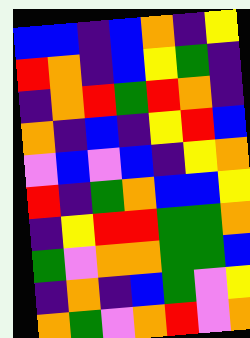[["blue", "blue", "indigo", "blue", "orange", "indigo", "yellow"], ["red", "orange", "indigo", "blue", "yellow", "green", "indigo"], ["indigo", "orange", "red", "green", "red", "orange", "indigo"], ["orange", "indigo", "blue", "indigo", "yellow", "red", "blue"], ["violet", "blue", "violet", "blue", "indigo", "yellow", "orange"], ["red", "indigo", "green", "orange", "blue", "blue", "yellow"], ["indigo", "yellow", "red", "red", "green", "green", "orange"], ["green", "violet", "orange", "orange", "green", "green", "blue"], ["indigo", "orange", "indigo", "blue", "green", "violet", "yellow"], ["orange", "green", "violet", "orange", "red", "violet", "orange"]]